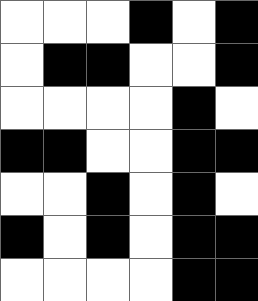[["white", "white", "white", "black", "white", "black"], ["white", "black", "black", "white", "white", "black"], ["white", "white", "white", "white", "black", "white"], ["black", "black", "white", "white", "black", "black"], ["white", "white", "black", "white", "black", "white"], ["black", "white", "black", "white", "black", "black"], ["white", "white", "white", "white", "black", "black"]]